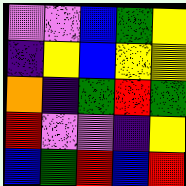[["violet", "violet", "blue", "green", "yellow"], ["indigo", "yellow", "blue", "yellow", "yellow"], ["orange", "indigo", "green", "red", "green"], ["red", "violet", "violet", "indigo", "yellow"], ["blue", "green", "red", "blue", "red"]]